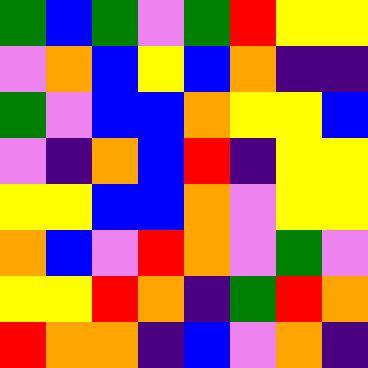[["green", "blue", "green", "violet", "green", "red", "yellow", "yellow"], ["violet", "orange", "blue", "yellow", "blue", "orange", "indigo", "indigo"], ["green", "violet", "blue", "blue", "orange", "yellow", "yellow", "blue"], ["violet", "indigo", "orange", "blue", "red", "indigo", "yellow", "yellow"], ["yellow", "yellow", "blue", "blue", "orange", "violet", "yellow", "yellow"], ["orange", "blue", "violet", "red", "orange", "violet", "green", "violet"], ["yellow", "yellow", "red", "orange", "indigo", "green", "red", "orange"], ["red", "orange", "orange", "indigo", "blue", "violet", "orange", "indigo"]]